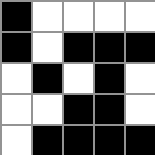[["black", "white", "white", "white", "white"], ["black", "white", "black", "black", "black"], ["white", "black", "white", "black", "white"], ["white", "white", "black", "black", "white"], ["white", "black", "black", "black", "black"]]